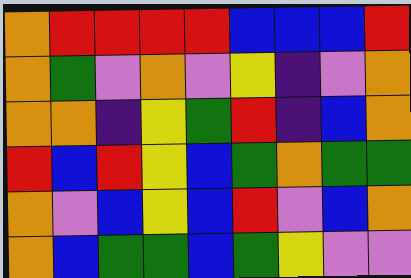[["orange", "red", "red", "red", "red", "blue", "blue", "blue", "red"], ["orange", "green", "violet", "orange", "violet", "yellow", "indigo", "violet", "orange"], ["orange", "orange", "indigo", "yellow", "green", "red", "indigo", "blue", "orange"], ["red", "blue", "red", "yellow", "blue", "green", "orange", "green", "green"], ["orange", "violet", "blue", "yellow", "blue", "red", "violet", "blue", "orange"], ["orange", "blue", "green", "green", "blue", "green", "yellow", "violet", "violet"]]